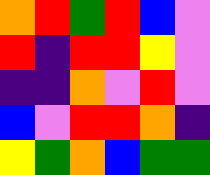[["orange", "red", "green", "red", "blue", "violet"], ["red", "indigo", "red", "red", "yellow", "violet"], ["indigo", "indigo", "orange", "violet", "red", "violet"], ["blue", "violet", "red", "red", "orange", "indigo"], ["yellow", "green", "orange", "blue", "green", "green"]]